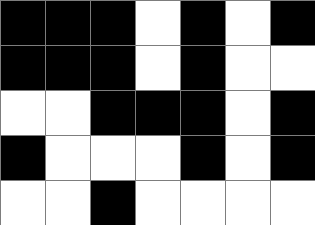[["black", "black", "black", "white", "black", "white", "black"], ["black", "black", "black", "white", "black", "white", "white"], ["white", "white", "black", "black", "black", "white", "black"], ["black", "white", "white", "white", "black", "white", "black"], ["white", "white", "black", "white", "white", "white", "white"]]